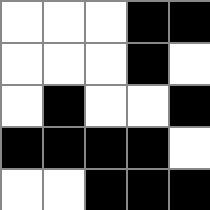[["white", "white", "white", "black", "black"], ["white", "white", "white", "black", "white"], ["white", "black", "white", "white", "black"], ["black", "black", "black", "black", "white"], ["white", "white", "black", "black", "black"]]